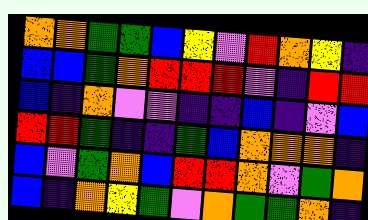[["orange", "orange", "green", "green", "blue", "yellow", "violet", "red", "orange", "yellow", "indigo"], ["blue", "blue", "green", "orange", "red", "red", "red", "violet", "indigo", "red", "red"], ["blue", "indigo", "orange", "violet", "violet", "indigo", "indigo", "blue", "indigo", "violet", "blue"], ["red", "red", "green", "indigo", "indigo", "green", "blue", "orange", "orange", "orange", "indigo"], ["blue", "violet", "green", "orange", "blue", "red", "red", "orange", "violet", "green", "orange"], ["blue", "indigo", "orange", "yellow", "green", "violet", "orange", "green", "green", "orange", "indigo"]]